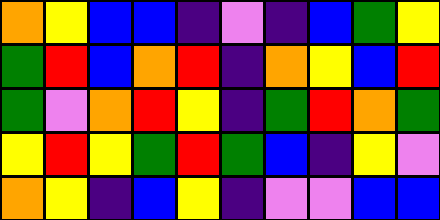[["orange", "yellow", "blue", "blue", "indigo", "violet", "indigo", "blue", "green", "yellow"], ["green", "red", "blue", "orange", "red", "indigo", "orange", "yellow", "blue", "red"], ["green", "violet", "orange", "red", "yellow", "indigo", "green", "red", "orange", "green"], ["yellow", "red", "yellow", "green", "red", "green", "blue", "indigo", "yellow", "violet"], ["orange", "yellow", "indigo", "blue", "yellow", "indigo", "violet", "violet", "blue", "blue"]]